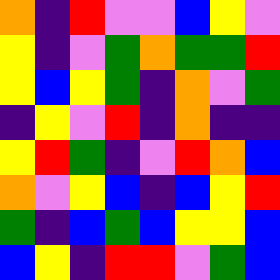[["orange", "indigo", "red", "violet", "violet", "blue", "yellow", "violet"], ["yellow", "indigo", "violet", "green", "orange", "green", "green", "red"], ["yellow", "blue", "yellow", "green", "indigo", "orange", "violet", "green"], ["indigo", "yellow", "violet", "red", "indigo", "orange", "indigo", "indigo"], ["yellow", "red", "green", "indigo", "violet", "red", "orange", "blue"], ["orange", "violet", "yellow", "blue", "indigo", "blue", "yellow", "red"], ["green", "indigo", "blue", "green", "blue", "yellow", "yellow", "blue"], ["blue", "yellow", "indigo", "red", "red", "violet", "green", "blue"]]